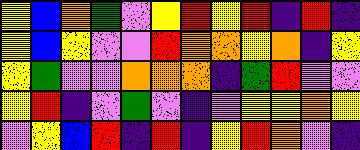[["yellow", "blue", "orange", "green", "violet", "yellow", "red", "yellow", "red", "indigo", "red", "indigo"], ["yellow", "blue", "yellow", "violet", "violet", "red", "orange", "orange", "yellow", "orange", "indigo", "yellow"], ["yellow", "green", "violet", "violet", "orange", "orange", "orange", "indigo", "green", "red", "violet", "violet"], ["yellow", "red", "indigo", "violet", "green", "violet", "indigo", "violet", "yellow", "yellow", "orange", "yellow"], ["violet", "yellow", "blue", "red", "indigo", "red", "indigo", "yellow", "red", "orange", "violet", "indigo"]]